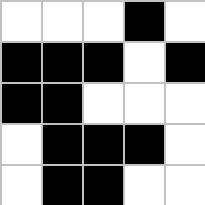[["white", "white", "white", "black", "white"], ["black", "black", "black", "white", "black"], ["black", "black", "white", "white", "white"], ["white", "black", "black", "black", "white"], ["white", "black", "black", "white", "white"]]